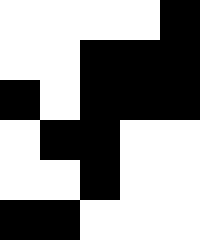[["white", "white", "white", "white", "black"], ["white", "white", "black", "black", "black"], ["black", "white", "black", "black", "black"], ["white", "black", "black", "white", "white"], ["white", "white", "black", "white", "white"], ["black", "black", "white", "white", "white"]]